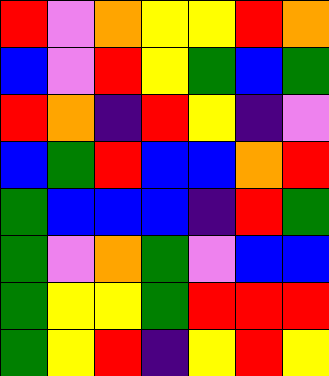[["red", "violet", "orange", "yellow", "yellow", "red", "orange"], ["blue", "violet", "red", "yellow", "green", "blue", "green"], ["red", "orange", "indigo", "red", "yellow", "indigo", "violet"], ["blue", "green", "red", "blue", "blue", "orange", "red"], ["green", "blue", "blue", "blue", "indigo", "red", "green"], ["green", "violet", "orange", "green", "violet", "blue", "blue"], ["green", "yellow", "yellow", "green", "red", "red", "red"], ["green", "yellow", "red", "indigo", "yellow", "red", "yellow"]]